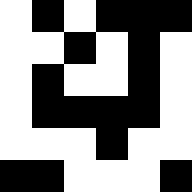[["white", "black", "white", "black", "black", "black"], ["white", "white", "black", "white", "black", "white"], ["white", "black", "white", "white", "black", "white"], ["white", "black", "black", "black", "black", "white"], ["white", "white", "white", "black", "white", "white"], ["black", "black", "white", "white", "white", "black"]]